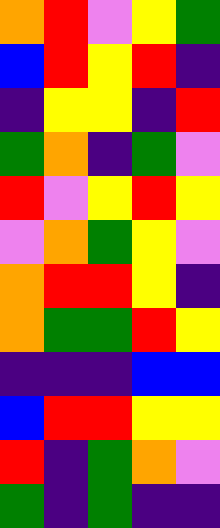[["orange", "red", "violet", "yellow", "green"], ["blue", "red", "yellow", "red", "indigo"], ["indigo", "yellow", "yellow", "indigo", "red"], ["green", "orange", "indigo", "green", "violet"], ["red", "violet", "yellow", "red", "yellow"], ["violet", "orange", "green", "yellow", "violet"], ["orange", "red", "red", "yellow", "indigo"], ["orange", "green", "green", "red", "yellow"], ["indigo", "indigo", "indigo", "blue", "blue"], ["blue", "red", "red", "yellow", "yellow"], ["red", "indigo", "green", "orange", "violet"], ["green", "indigo", "green", "indigo", "indigo"]]